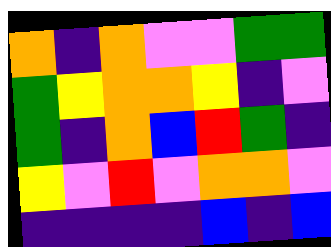[["orange", "indigo", "orange", "violet", "violet", "green", "green"], ["green", "yellow", "orange", "orange", "yellow", "indigo", "violet"], ["green", "indigo", "orange", "blue", "red", "green", "indigo"], ["yellow", "violet", "red", "violet", "orange", "orange", "violet"], ["indigo", "indigo", "indigo", "indigo", "blue", "indigo", "blue"]]